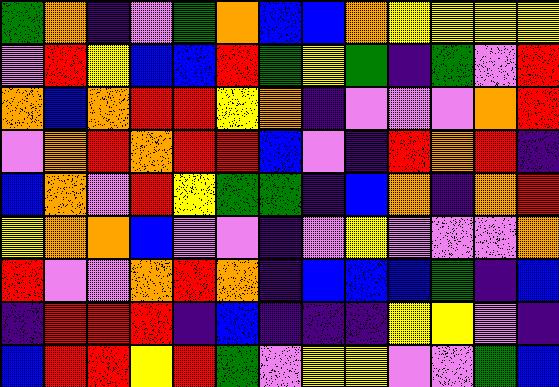[["green", "orange", "indigo", "violet", "green", "orange", "blue", "blue", "orange", "yellow", "yellow", "yellow", "yellow"], ["violet", "red", "yellow", "blue", "blue", "red", "green", "yellow", "green", "indigo", "green", "violet", "red"], ["orange", "blue", "orange", "red", "red", "yellow", "orange", "indigo", "violet", "violet", "violet", "orange", "red"], ["violet", "orange", "red", "orange", "red", "red", "blue", "violet", "indigo", "red", "orange", "red", "indigo"], ["blue", "orange", "violet", "red", "yellow", "green", "green", "indigo", "blue", "orange", "indigo", "orange", "red"], ["yellow", "orange", "orange", "blue", "violet", "violet", "indigo", "violet", "yellow", "violet", "violet", "violet", "orange"], ["red", "violet", "violet", "orange", "red", "orange", "indigo", "blue", "blue", "blue", "green", "indigo", "blue"], ["indigo", "red", "red", "red", "indigo", "blue", "indigo", "indigo", "indigo", "yellow", "yellow", "violet", "indigo"], ["blue", "red", "red", "yellow", "red", "green", "violet", "yellow", "yellow", "violet", "violet", "green", "blue"]]